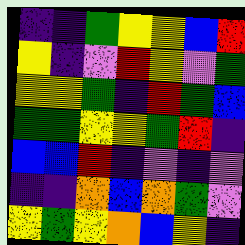[["indigo", "indigo", "green", "yellow", "yellow", "blue", "red"], ["yellow", "indigo", "violet", "red", "yellow", "violet", "green"], ["yellow", "yellow", "green", "indigo", "red", "green", "blue"], ["green", "green", "yellow", "yellow", "green", "red", "indigo"], ["blue", "blue", "red", "indigo", "violet", "indigo", "violet"], ["indigo", "indigo", "orange", "blue", "orange", "green", "violet"], ["yellow", "green", "yellow", "orange", "blue", "yellow", "indigo"]]